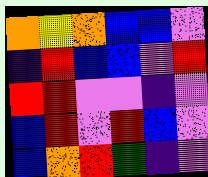[["orange", "yellow", "orange", "blue", "blue", "violet"], ["indigo", "red", "blue", "blue", "violet", "red"], ["red", "red", "violet", "violet", "indigo", "violet"], ["blue", "red", "violet", "red", "blue", "violet"], ["blue", "orange", "red", "green", "indigo", "violet"]]